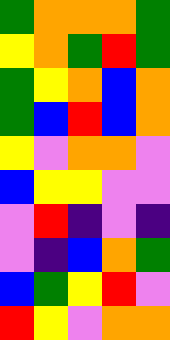[["green", "orange", "orange", "orange", "green"], ["yellow", "orange", "green", "red", "green"], ["green", "yellow", "orange", "blue", "orange"], ["green", "blue", "red", "blue", "orange"], ["yellow", "violet", "orange", "orange", "violet"], ["blue", "yellow", "yellow", "violet", "violet"], ["violet", "red", "indigo", "violet", "indigo"], ["violet", "indigo", "blue", "orange", "green"], ["blue", "green", "yellow", "red", "violet"], ["red", "yellow", "violet", "orange", "orange"]]